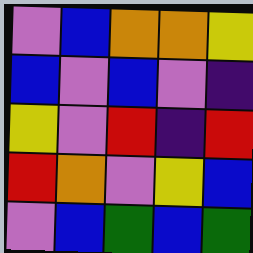[["violet", "blue", "orange", "orange", "yellow"], ["blue", "violet", "blue", "violet", "indigo"], ["yellow", "violet", "red", "indigo", "red"], ["red", "orange", "violet", "yellow", "blue"], ["violet", "blue", "green", "blue", "green"]]